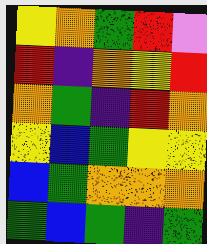[["yellow", "orange", "green", "red", "violet"], ["red", "indigo", "orange", "yellow", "red"], ["orange", "green", "indigo", "red", "orange"], ["yellow", "blue", "green", "yellow", "yellow"], ["blue", "green", "orange", "orange", "orange"], ["green", "blue", "green", "indigo", "green"]]